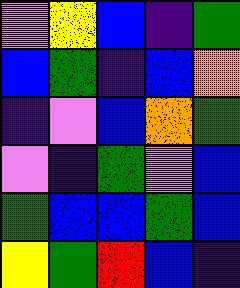[["violet", "yellow", "blue", "indigo", "green"], ["blue", "green", "indigo", "blue", "orange"], ["indigo", "violet", "blue", "orange", "green"], ["violet", "indigo", "green", "violet", "blue"], ["green", "blue", "blue", "green", "blue"], ["yellow", "green", "red", "blue", "indigo"]]